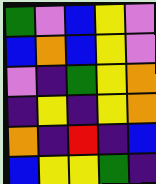[["green", "violet", "blue", "yellow", "violet"], ["blue", "orange", "blue", "yellow", "violet"], ["violet", "indigo", "green", "yellow", "orange"], ["indigo", "yellow", "indigo", "yellow", "orange"], ["orange", "indigo", "red", "indigo", "blue"], ["blue", "yellow", "yellow", "green", "indigo"]]